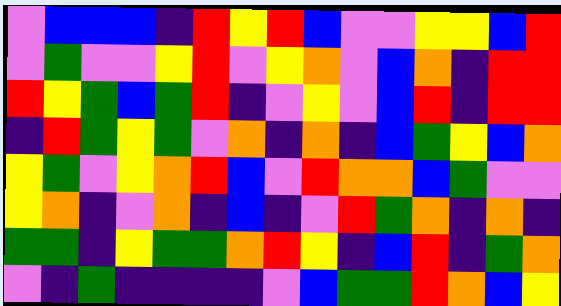[["violet", "blue", "blue", "blue", "indigo", "red", "yellow", "red", "blue", "violet", "violet", "yellow", "yellow", "blue", "red"], ["violet", "green", "violet", "violet", "yellow", "red", "violet", "yellow", "orange", "violet", "blue", "orange", "indigo", "red", "red"], ["red", "yellow", "green", "blue", "green", "red", "indigo", "violet", "yellow", "violet", "blue", "red", "indigo", "red", "red"], ["indigo", "red", "green", "yellow", "green", "violet", "orange", "indigo", "orange", "indigo", "blue", "green", "yellow", "blue", "orange"], ["yellow", "green", "violet", "yellow", "orange", "red", "blue", "violet", "red", "orange", "orange", "blue", "green", "violet", "violet"], ["yellow", "orange", "indigo", "violet", "orange", "indigo", "blue", "indigo", "violet", "red", "green", "orange", "indigo", "orange", "indigo"], ["green", "green", "indigo", "yellow", "green", "green", "orange", "red", "yellow", "indigo", "blue", "red", "indigo", "green", "orange"], ["violet", "indigo", "green", "indigo", "indigo", "indigo", "indigo", "violet", "blue", "green", "green", "red", "orange", "blue", "yellow"]]